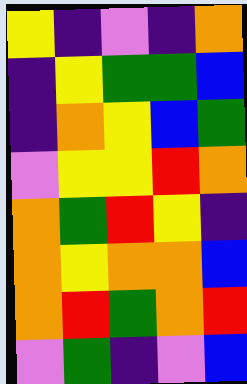[["yellow", "indigo", "violet", "indigo", "orange"], ["indigo", "yellow", "green", "green", "blue"], ["indigo", "orange", "yellow", "blue", "green"], ["violet", "yellow", "yellow", "red", "orange"], ["orange", "green", "red", "yellow", "indigo"], ["orange", "yellow", "orange", "orange", "blue"], ["orange", "red", "green", "orange", "red"], ["violet", "green", "indigo", "violet", "blue"]]